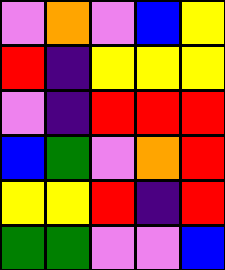[["violet", "orange", "violet", "blue", "yellow"], ["red", "indigo", "yellow", "yellow", "yellow"], ["violet", "indigo", "red", "red", "red"], ["blue", "green", "violet", "orange", "red"], ["yellow", "yellow", "red", "indigo", "red"], ["green", "green", "violet", "violet", "blue"]]